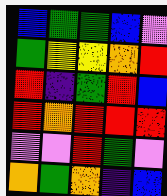[["blue", "green", "green", "blue", "violet"], ["green", "yellow", "yellow", "orange", "red"], ["red", "indigo", "green", "red", "blue"], ["red", "orange", "red", "red", "red"], ["violet", "violet", "red", "green", "violet"], ["orange", "green", "orange", "indigo", "blue"]]